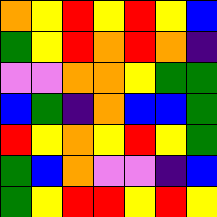[["orange", "yellow", "red", "yellow", "red", "yellow", "blue"], ["green", "yellow", "red", "orange", "red", "orange", "indigo"], ["violet", "violet", "orange", "orange", "yellow", "green", "green"], ["blue", "green", "indigo", "orange", "blue", "blue", "green"], ["red", "yellow", "orange", "yellow", "red", "yellow", "green"], ["green", "blue", "orange", "violet", "violet", "indigo", "blue"], ["green", "yellow", "red", "red", "yellow", "red", "yellow"]]